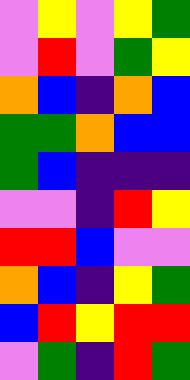[["violet", "yellow", "violet", "yellow", "green"], ["violet", "red", "violet", "green", "yellow"], ["orange", "blue", "indigo", "orange", "blue"], ["green", "green", "orange", "blue", "blue"], ["green", "blue", "indigo", "indigo", "indigo"], ["violet", "violet", "indigo", "red", "yellow"], ["red", "red", "blue", "violet", "violet"], ["orange", "blue", "indigo", "yellow", "green"], ["blue", "red", "yellow", "red", "red"], ["violet", "green", "indigo", "red", "green"]]